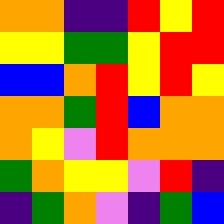[["orange", "orange", "indigo", "indigo", "red", "yellow", "red"], ["yellow", "yellow", "green", "green", "yellow", "red", "red"], ["blue", "blue", "orange", "red", "yellow", "red", "yellow"], ["orange", "orange", "green", "red", "blue", "orange", "orange"], ["orange", "yellow", "violet", "red", "orange", "orange", "orange"], ["green", "orange", "yellow", "yellow", "violet", "red", "indigo"], ["indigo", "green", "orange", "violet", "indigo", "green", "blue"]]